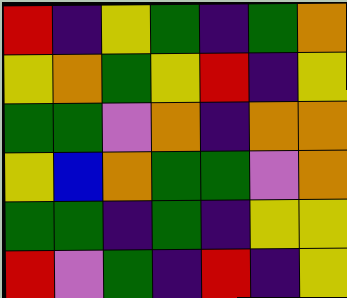[["red", "indigo", "yellow", "green", "indigo", "green", "orange"], ["yellow", "orange", "green", "yellow", "red", "indigo", "yellow"], ["green", "green", "violet", "orange", "indigo", "orange", "orange"], ["yellow", "blue", "orange", "green", "green", "violet", "orange"], ["green", "green", "indigo", "green", "indigo", "yellow", "yellow"], ["red", "violet", "green", "indigo", "red", "indigo", "yellow"]]